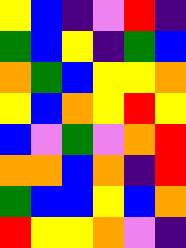[["yellow", "blue", "indigo", "violet", "red", "indigo"], ["green", "blue", "yellow", "indigo", "green", "blue"], ["orange", "green", "blue", "yellow", "yellow", "orange"], ["yellow", "blue", "orange", "yellow", "red", "yellow"], ["blue", "violet", "green", "violet", "orange", "red"], ["orange", "orange", "blue", "orange", "indigo", "red"], ["green", "blue", "blue", "yellow", "blue", "orange"], ["red", "yellow", "yellow", "orange", "violet", "indigo"]]